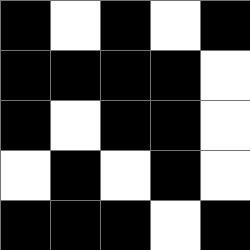[["black", "white", "black", "white", "black"], ["black", "black", "black", "black", "white"], ["black", "white", "black", "black", "white"], ["white", "black", "white", "black", "white"], ["black", "black", "black", "white", "black"]]